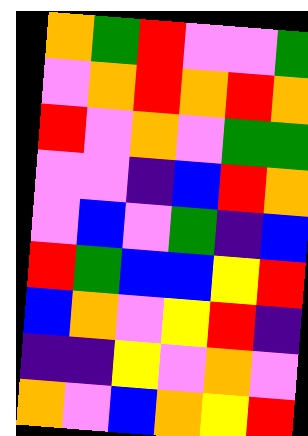[["orange", "green", "red", "violet", "violet", "green"], ["violet", "orange", "red", "orange", "red", "orange"], ["red", "violet", "orange", "violet", "green", "green"], ["violet", "violet", "indigo", "blue", "red", "orange"], ["violet", "blue", "violet", "green", "indigo", "blue"], ["red", "green", "blue", "blue", "yellow", "red"], ["blue", "orange", "violet", "yellow", "red", "indigo"], ["indigo", "indigo", "yellow", "violet", "orange", "violet"], ["orange", "violet", "blue", "orange", "yellow", "red"]]